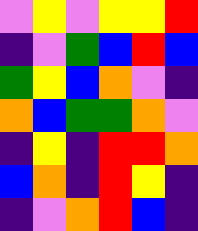[["violet", "yellow", "violet", "yellow", "yellow", "red"], ["indigo", "violet", "green", "blue", "red", "blue"], ["green", "yellow", "blue", "orange", "violet", "indigo"], ["orange", "blue", "green", "green", "orange", "violet"], ["indigo", "yellow", "indigo", "red", "red", "orange"], ["blue", "orange", "indigo", "red", "yellow", "indigo"], ["indigo", "violet", "orange", "red", "blue", "indigo"]]